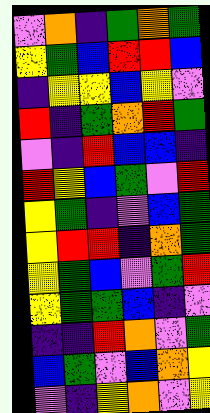[["violet", "orange", "indigo", "green", "orange", "green"], ["yellow", "green", "blue", "red", "red", "blue"], ["indigo", "yellow", "yellow", "blue", "yellow", "violet"], ["red", "indigo", "green", "orange", "red", "green"], ["violet", "indigo", "red", "blue", "blue", "indigo"], ["red", "yellow", "blue", "green", "violet", "red"], ["yellow", "green", "indigo", "violet", "blue", "green"], ["yellow", "red", "red", "indigo", "orange", "green"], ["yellow", "green", "blue", "violet", "green", "red"], ["yellow", "green", "green", "blue", "indigo", "violet"], ["indigo", "indigo", "red", "orange", "violet", "green"], ["blue", "green", "violet", "blue", "orange", "yellow"], ["violet", "indigo", "yellow", "orange", "violet", "yellow"]]